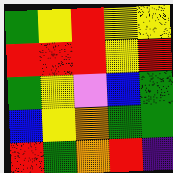[["green", "yellow", "red", "yellow", "yellow"], ["red", "red", "red", "yellow", "red"], ["green", "yellow", "violet", "blue", "green"], ["blue", "yellow", "orange", "green", "green"], ["red", "green", "orange", "red", "indigo"]]